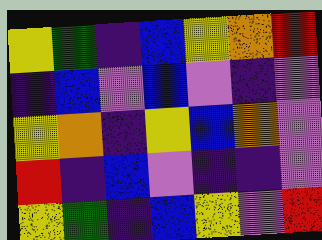[["yellow", "green", "indigo", "blue", "yellow", "orange", "red"], ["indigo", "blue", "violet", "blue", "violet", "indigo", "violet"], ["yellow", "orange", "indigo", "yellow", "blue", "orange", "violet"], ["red", "indigo", "blue", "violet", "indigo", "indigo", "violet"], ["yellow", "green", "indigo", "blue", "yellow", "violet", "red"]]